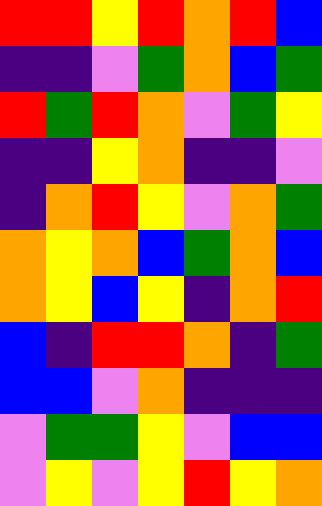[["red", "red", "yellow", "red", "orange", "red", "blue"], ["indigo", "indigo", "violet", "green", "orange", "blue", "green"], ["red", "green", "red", "orange", "violet", "green", "yellow"], ["indigo", "indigo", "yellow", "orange", "indigo", "indigo", "violet"], ["indigo", "orange", "red", "yellow", "violet", "orange", "green"], ["orange", "yellow", "orange", "blue", "green", "orange", "blue"], ["orange", "yellow", "blue", "yellow", "indigo", "orange", "red"], ["blue", "indigo", "red", "red", "orange", "indigo", "green"], ["blue", "blue", "violet", "orange", "indigo", "indigo", "indigo"], ["violet", "green", "green", "yellow", "violet", "blue", "blue"], ["violet", "yellow", "violet", "yellow", "red", "yellow", "orange"]]